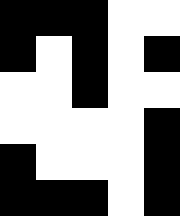[["black", "black", "black", "white", "white"], ["black", "white", "black", "white", "black"], ["white", "white", "black", "white", "white"], ["white", "white", "white", "white", "black"], ["black", "white", "white", "white", "black"], ["black", "black", "black", "white", "black"]]